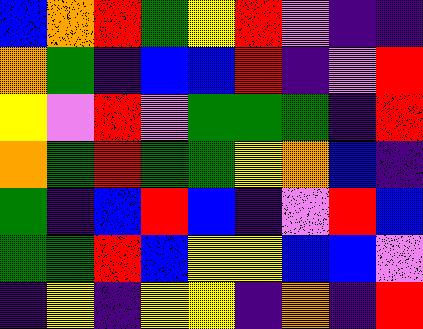[["blue", "orange", "red", "green", "yellow", "red", "violet", "indigo", "indigo"], ["orange", "green", "indigo", "blue", "blue", "red", "indigo", "violet", "red"], ["yellow", "violet", "red", "violet", "green", "green", "green", "indigo", "red"], ["orange", "green", "red", "green", "green", "yellow", "orange", "blue", "indigo"], ["green", "indigo", "blue", "red", "blue", "indigo", "violet", "red", "blue"], ["green", "green", "red", "blue", "yellow", "yellow", "blue", "blue", "violet"], ["indigo", "yellow", "indigo", "yellow", "yellow", "indigo", "orange", "indigo", "red"]]